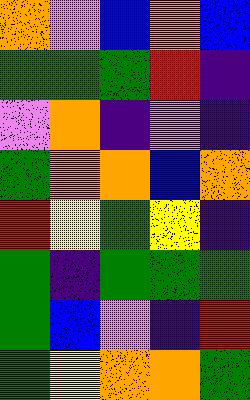[["orange", "violet", "blue", "orange", "blue"], ["green", "green", "green", "red", "indigo"], ["violet", "orange", "indigo", "violet", "indigo"], ["green", "orange", "orange", "blue", "orange"], ["red", "yellow", "green", "yellow", "indigo"], ["green", "indigo", "green", "green", "green"], ["green", "blue", "violet", "indigo", "red"], ["green", "yellow", "orange", "orange", "green"]]